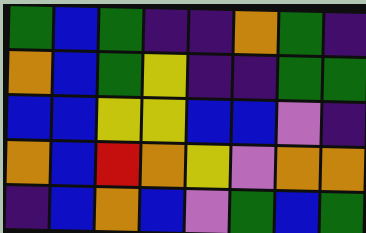[["green", "blue", "green", "indigo", "indigo", "orange", "green", "indigo"], ["orange", "blue", "green", "yellow", "indigo", "indigo", "green", "green"], ["blue", "blue", "yellow", "yellow", "blue", "blue", "violet", "indigo"], ["orange", "blue", "red", "orange", "yellow", "violet", "orange", "orange"], ["indigo", "blue", "orange", "blue", "violet", "green", "blue", "green"]]